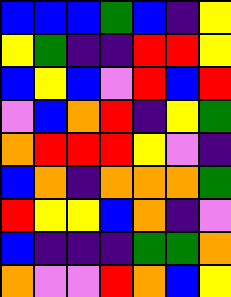[["blue", "blue", "blue", "green", "blue", "indigo", "yellow"], ["yellow", "green", "indigo", "indigo", "red", "red", "yellow"], ["blue", "yellow", "blue", "violet", "red", "blue", "red"], ["violet", "blue", "orange", "red", "indigo", "yellow", "green"], ["orange", "red", "red", "red", "yellow", "violet", "indigo"], ["blue", "orange", "indigo", "orange", "orange", "orange", "green"], ["red", "yellow", "yellow", "blue", "orange", "indigo", "violet"], ["blue", "indigo", "indigo", "indigo", "green", "green", "orange"], ["orange", "violet", "violet", "red", "orange", "blue", "yellow"]]